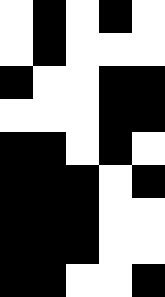[["white", "black", "white", "black", "white"], ["white", "black", "white", "white", "white"], ["black", "white", "white", "black", "black"], ["white", "white", "white", "black", "black"], ["black", "black", "white", "black", "white"], ["black", "black", "black", "white", "black"], ["black", "black", "black", "white", "white"], ["black", "black", "black", "white", "white"], ["black", "black", "white", "white", "black"]]